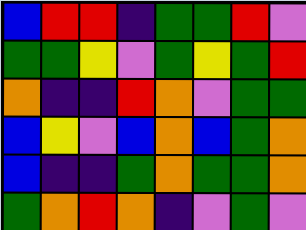[["blue", "red", "red", "indigo", "green", "green", "red", "violet"], ["green", "green", "yellow", "violet", "green", "yellow", "green", "red"], ["orange", "indigo", "indigo", "red", "orange", "violet", "green", "green"], ["blue", "yellow", "violet", "blue", "orange", "blue", "green", "orange"], ["blue", "indigo", "indigo", "green", "orange", "green", "green", "orange"], ["green", "orange", "red", "orange", "indigo", "violet", "green", "violet"]]